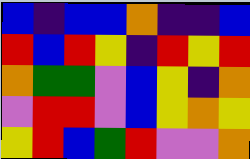[["blue", "indigo", "blue", "blue", "orange", "indigo", "indigo", "blue"], ["red", "blue", "red", "yellow", "indigo", "red", "yellow", "red"], ["orange", "green", "green", "violet", "blue", "yellow", "indigo", "orange"], ["violet", "red", "red", "violet", "blue", "yellow", "orange", "yellow"], ["yellow", "red", "blue", "green", "red", "violet", "violet", "orange"]]